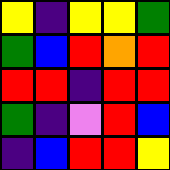[["yellow", "indigo", "yellow", "yellow", "green"], ["green", "blue", "red", "orange", "red"], ["red", "red", "indigo", "red", "red"], ["green", "indigo", "violet", "red", "blue"], ["indigo", "blue", "red", "red", "yellow"]]